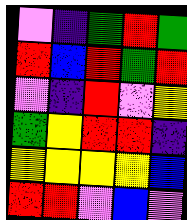[["violet", "indigo", "green", "red", "green"], ["red", "blue", "red", "green", "red"], ["violet", "indigo", "red", "violet", "yellow"], ["green", "yellow", "red", "red", "indigo"], ["yellow", "yellow", "yellow", "yellow", "blue"], ["red", "red", "violet", "blue", "violet"]]